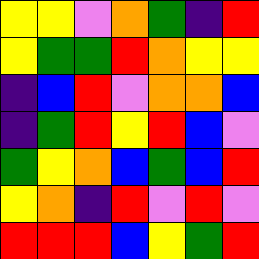[["yellow", "yellow", "violet", "orange", "green", "indigo", "red"], ["yellow", "green", "green", "red", "orange", "yellow", "yellow"], ["indigo", "blue", "red", "violet", "orange", "orange", "blue"], ["indigo", "green", "red", "yellow", "red", "blue", "violet"], ["green", "yellow", "orange", "blue", "green", "blue", "red"], ["yellow", "orange", "indigo", "red", "violet", "red", "violet"], ["red", "red", "red", "blue", "yellow", "green", "red"]]